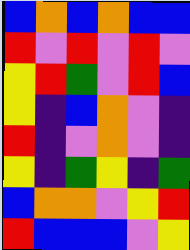[["blue", "orange", "blue", "orange", "blue", "blue"], ["red", "violet", "red", "violet", "red", "violet"], ["yellow", "red", "green", "violet", "red", "blue"], ["yellow", "indigo", "blue", "orange", "violet", "indigo"], ["red", "indigo", "violet", "orange", "violet", "indigo"], ["yellow", "indigo", "green", "yellow", "indigo", "green"], ["blue", "orange", "orange", "violet", "yellow", "red"], ["red", "blue", "blue", "blue", "violet", "yellow"]]